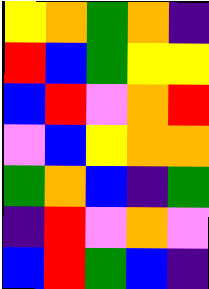[["yellow", "orange", "green", "orange", "indigo"], ["red", "blue", "green", "yellow", "yellow"], ["blue", "red", "violet", "orange", "red"], ["violet", "blue", "yellow", "orange", "orange"], ["green", "orange", "blue", "indigo", "green"], ["indigo", "red", "violet", "orange", "violet"], ["blue", "red", "green", "blue", "indigo"]]